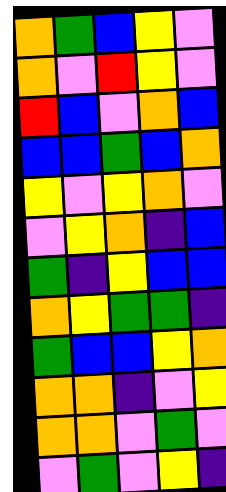[["orange", "green", "blue", "yellow", "violet"], ["orange", "violet", "red", "yellow", "violet"], ["red", "blue", "violet", "orange", "blue"], ["blue", "blue", "green", "blue", "orange"], ["yellow", "violet", "yellow", "orange", "violet"], ["violet", "yellow", "orange", "indigo", "blue"], ["green", "indigo", "yellow", "blue", "blue"], ["orange", "yellow", "green", "green", "indigo"], ["green", "blue", "blue", "yellow", "orange"], ["orange", "orange", "indigo", "violet", "yellow"], ["orange", "orange", "violet", "green", "violet"], ["violet", "green", "violet", "yellow", "indigo"]]